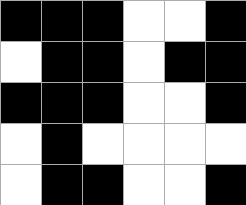[["black", "black", "black", "white", "white", "black"], ["white", "black", "black", "white", "black", "black"], ["black", "black", "black", "white", "white", "black"], ["white", "black", "white", "white", "white", "white"], ["white", "black", "black", "white", "white", "black"]]